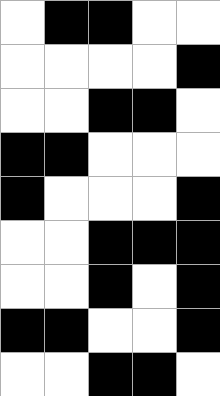[["white", "black", "black", "white", "white"], ["white", "white", "white", "white", "black"], ["white", "white", "black", "black", "white"], ["black", "black", "white", "white", "white"], ["black", "white", "white", "white", "black"], ["white", "white", "black", "black", "black"], ["white", "white", "black", "white", "black"], ["black", "black", "white", "white", "black"], ["white", "white", "black", "black", "white"]]